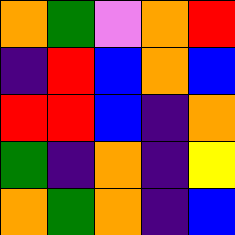[["orange", "green", "violet", "orange", "red"], ["indigo", "red", "blue", "orange", "blue"], ["red", "red", "blue", "indigo", "orange"], ["green", "indigo", "orange", "indigo", "yellow"], ["orange", "green", "orange", "indigo", "blue"]]